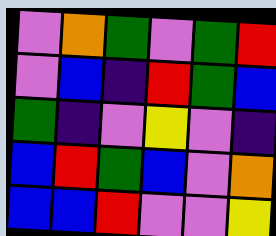[["violet", "orange", "green", "violet", "green", "red"], ["violet", "blue", "indigo", "red", "green", "blue"], ["green", "indigo", "violet", "yellow", "violet", "indigo"], ["blue", "red", "green", "blue", "violet", "orange"], ["blue", "blue", "red", "violet", "violet", "yellow"]]